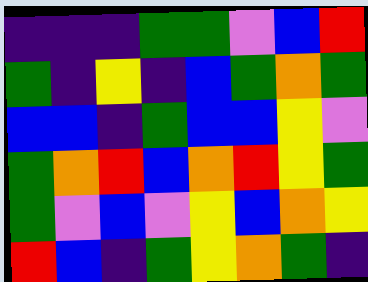[["indigo", "indigo", "indigo", "green", "green", "violet", "blue", "red"], ["green", "indigo", "yellow", "indigo", "blue", "green", "orange", "green"], ["blue", "blue", "indigo", "green", "blue", "blue", "yellow", "violet"], ["green", "orange", "red", "blue", "orange", "red", "yellow", "green"], ["green", "violet", "blue", "violet", "yellow", "blue", "orange", "yellow"], ["red", "blue", "indigo", "green", "yellow", "orange", "green", "indigo"]]